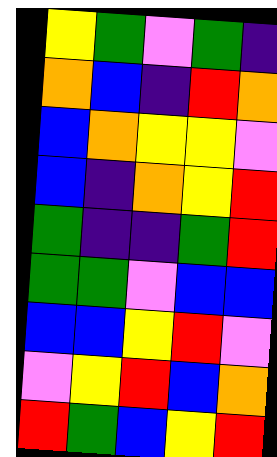[["yellow", "green", "violet", "green", "indigo"], ["orange", "blue", "indigo", "red", "orange"], ["blue", "orange", "yellow", "yellow", "violet"], ["blue", "indigo", "orange", "yellow", "red"], ["green", "indigo", "indigo", "green", "red"], ["green", "green", "violet", "blue", "blue"], ["blue", "blue", "yellow", "red", "violet"], ["violet", "yellow", "red", "blue", "orange"], ["red", "green", "blue", "yellow", "red"]]